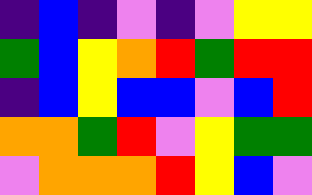[["indigo", "blue", "indigo", "violet", "indigo", "violet", "yellow", "yellow"], ["green", "blue", "yellow", "orange", "red", "green", "red", "red"], ["indigo", "blue", "yellow", "blue", "blue", "violet", "blue", "red"], ["orange", "orange", "green", "red", "violet", "yellow", "green", "green"], ["violet", "orange", "orange", "orange", "red", "yellow", "blue", "violet"]]